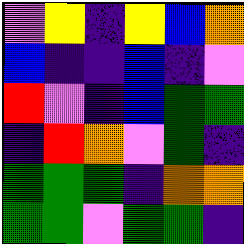[["violet", "yellow", "indigo", "yellow", "blue", "orange"], ["blue", "indigo", "indigo", "blue", "indigo", "violet"], ["red", "violet", "indigo", "blue", "green", "green"], ["indigo", "red", "orange", "violet", "green", "indigo"], ["green", "green", "green", "indigo", "orange", "orange"], ["green", "green", "violet", "green", "green", "indigo"]]